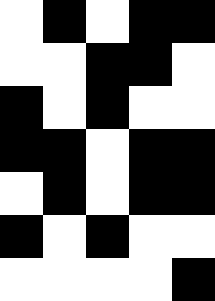[["white", "black", "white", "black", "black"], ["white", "white", "black", "black", "white"], ["black", "white", "black", "white", "white"], ["black", "black", "white", "black", "black"], ["white", "black", "white", "black", "black"], ["black", "white", "black", "white", "white"], ["white", "white", "white", "white", "black"]]